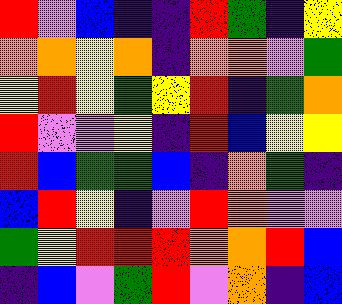[["red", "violet", "blue", "indigo", "indigo", "red", "green", "indigo", "yellow"], ["orange", "orange", "yellow", "orange", "indigo", "orange", "orange", "violet", "green"], ["yellow", "red", "yellow", "green", "yellow", "red", "indigo", "green", "orange"], ["red", "violet", "violet", "yellow", "indigo", "red", "blue", "yellow", "yellow"], ["red", "blue", "green", "green", "blue", "indigo", "orange", "green", "indigo"], ["blue", "red", "yellow", "indigo", "violet", "red", "orange", "violet", "violet"], ["green", "yellow", "red", "red", "red", "orange", "orange", "red", "blue"], ["indigo", "blue", "violet", "green", "red", "violet", "orange", "indigo", "blue"]]